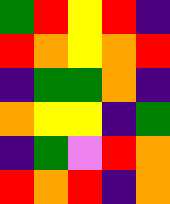[["green", "red", "yellow", "red", "indigo"], ["red", "orange", "yellow", "orange", "red"], ["indigo", "green", "green", "orange", "indigo"], ["orange", "yellow", "yellow", "indigo", "green"], ["indigo", "green", "violet", "red", "orange"], ["red", "orange", "red", "indigo", "orange"]]